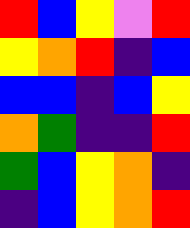[["red", "blue", "yellow", "violet", "red"], ["yellow", "orange", "red", "indigo", "blue"], ["blue", "blue", "indigo", "blue", "yellow"], ["orange", "green", "indigo", "indigo", "red"], ["green", "blue", "yellow", "orange", "indigo"], ["indigo", "blue", "yellow", "orange", "red"]]